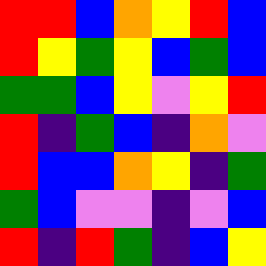[["red", "red", "blue", "orange", "yellow", "red", "blue"], ["red", "yellow", "green", "yellow", "blue", "green", "blue"], ["green", "green", "blue", "yellow", "violet", "yellow", "red"], ["red", "indigo", "green", "blue", "indigo", "orange", "violet"], ["red", "blue", "blue", "orange", "yellow", "indigo", "green"], ["green", "blue", "violet", "violet", "indigo", "violet", "blue"], ["red", "indigo", "red", "green", "indigo", "blue", "yellow"]]